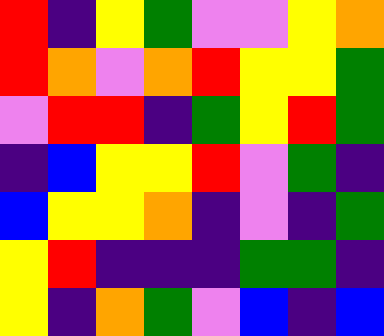[["red", "indigo", "yellow", "green", "violet", "violet", "yellow", "orange"], ["red", "orange", "violet", "orange", "red", "yellow", "yellow", "green"], ["violet", "red", "red", "indigo", "green", "yellow", "red", "green"], ["indigo", "blue", "yellow", "yellow", "red", "violet", "green", "indigo"], ["blue", "yellow", "yellow", "orange", "indigo", "violet", "indigo", "green"], ["yellow", "red", "indigo", "indigo", "indigo", "green", "green", "indigo"], ["yellow", "indigo", "orange", "green", "violet", "blue", "indigo", "blue"]]